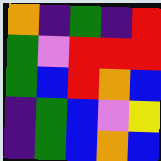[["orange", "indigo", "green", "indigo", "red"], ["green", "violet", "red", "red", "red"], ["green", "blue", "red", "orange", "blue"], ["indigo", "green", "blue", "violet", "yellow"], ["indigo", "green", "blue", "orange", "blue"]]